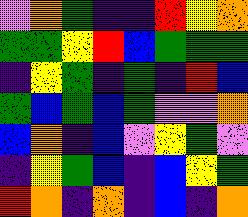[["violet", "orange", "green", "indigo", "indigo", "red", "yellow", "orange"], ["green", "green", "yellow", "red", "blue", "green", "green", "green"], ["indigo", "yellow", "green", "indigo", "green", "indigo", "red", "blue"], ["green", "blue", "green", "blue", "green", "violet", "violet", "orange"], ["blue", "orange", "indigo", "blue", "violet", "yellow", "green", "violet"], ["indigo", "yellow", "green", "blue", "indigo", "blue", "yellow", "green"], ["red", "orange", "indigo", "orange", "indigo", "blue", "indigo", "orange"]]